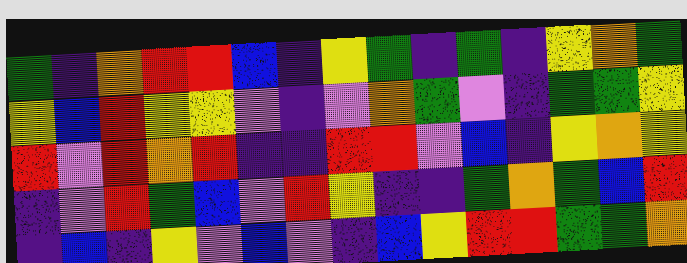[["green", "indigo", "orange", "red", "red", "blue", "indigo", "yellow", "green", "indigo", "green", "indigo", "yellow", "orange", "green"], ["yellow", "blue", "red", "yellow", "yellow", "violet", "indigo", "violet", "orange", "green", "violet", "indigo", "green", "green", "yellow"], ["red", "violet", "red", "orange", "red", "indigo", "indigo", "red", "red", "violet", "blue", "indigo", "yellow", "orange", "yellow"], ["indigo", "violet", "red", "green", "blue", "violet", "red", "yellow", "indigo", "indigo", "green", "orange", "green", "blue", "red"], ["indigo", "blue", "indigo", "yellow", "violet", "blue", "violet", "indigo", "blue", "yellow", "red", "red", "green", "green", "orange"]]